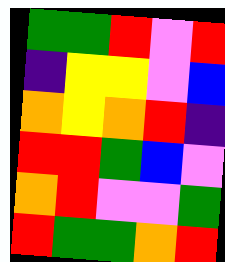[["green", "green", "red", "violet", "red"], ["indigo", "yellow", "yellow", "violet", "blue"], ["orange", "yellow", "orange", "red", "indigo"], ["red", "red", "green", "blue", "violet"], ["orange", "red", "violet", "violet", "green"], ["red", "green", "green", "orange", "red"]]